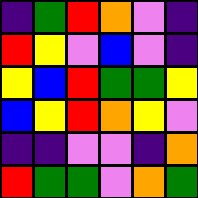[["indigo", "green", "red", "orange", "violet", "indigo"], ["red", "yellow", "violet", "blue", "violet", "indigo"], ["yellow", "blue", "red", "green", "green", "yellow"], ["blue", "yellow", "red", "orange", "yellow", "violet"], ["indigo", "indigo", "violet", "violet", "indigo", "orange"], ["red", "green", "green", "violet", "orange", "green"]]